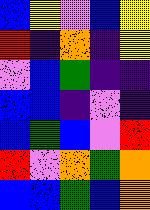[["blue", "yellow", "violet", "blue", "yellow"], ["red", "indigo", "orange", "indigo", "yellow"], ["violet", "blue", "green", "indigo", "indigo"], ["blue", "blue", "indigo", "violet", "indigo"], ["blue", "green", "blue", "violet", "red"], ["red", "violet", "orange", "green", "orange"], ["blue", "blue", "green", "blue", "orange"]]